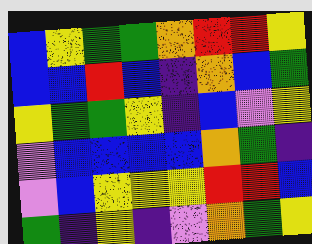[["blue", "yellow", "green", "green", "orange", "red", "red", "yellow"], ["blue", "blue", "red", "blue", "indigo", "orange", "blue", "green"], ["yellow", "green", "green", "yellow", "indigo", "blue", "violet", "yellow"], ["violet", "blue", "blue", "blue", "blue", "orange", "green", "indigo"], ["violet", "blue", "yellow", "yellow", "yellow", "red", "red", "blue"], ["green", "indigo", "yellow", "indigo", "violet", "orange", "green", "yellow"]]